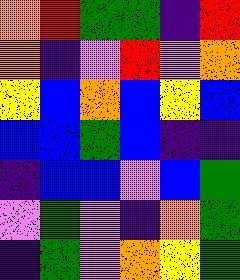[["orange", "red", "green", "green", "indigo", "red"], ["orange", "indigo", "violet", "red", "violet", "orange"], ["yellow", "blue", "orange", "blue", "yellow", "blue"], ["blue", "blue", "green", "blue", "indigo", "indigo"], ["indigo", "blue", "blue", "violet", "blue", "green"], ["violet", "green", "violet", "indigo", "orange", "green"], ["indigo", "green", "violet", "orange", "yellow", "green"]]